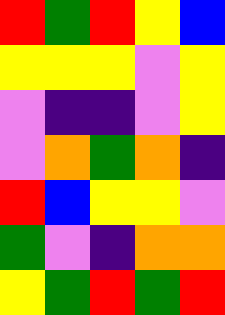[["red", "green", "red", "yellow", "blue"], ["yellow", "yellow", "yellow", "violet", "yellow"], ["violet", "indigo", "indigo", "violet", "yellow"], ["violet", "orange", "green", "orange", "indigo"], ["red", "blue", "yellow", "yellow", "violet"], ["green", "violet", "indigo", "orange", "orange"], ["yellow", "green", "red", "green", "red"]]